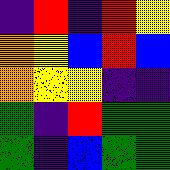[["indigo", "red", "indigo", "red", "yellow"], ["orange", "yellow", "blue", "red", "blue"], ["orange", "yellow", "yellow", "indigo", "indigo"], ["green", "indigo", "red", "green", "green"], ["green", "indigo", "blue", "green", "green"]]